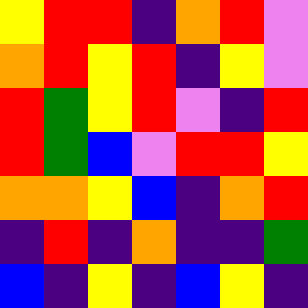[["yellow", "red", "red", "indigo", "orange", "red", "violet"], ["orange", "red", "yellow", "red", "indigo", "yellow", "violet"], ["red", "green", "yellow", "red", "violet", "indigo", "red"], ["red", "green", "blue", "violet", "red", "red", "yellow"], ["orange", "orange", "yellow", "blue", "indigo", "orange", "red"], ["indigo", "red", "indigo", "orange", "indigo", "indigo", "green"], ["blue", "indigo", "yellow", "indigo", "blue", "yellow", "indigo"]]